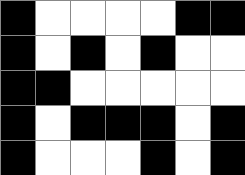[["black", "white", "white", "white", "white", "black", "black"], ["black", "white", "black", "white", "black", "white", "white"], ["black", "black", "white", "white", "white", "white", "white"], ["black", "white", "black", "black", "black", "white", "black"], ["black", "white", "white", "white", "black", "white", "black"]]